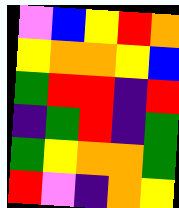[["violet", "blue", "yellow", "red", "orange"], ["yellow", "orange", "orange", "yellow", "blue"], ["green", "red", "red", "indigo", "red"], ["indigo", "green", "red", "indigo", "green"], ["green", "yellow", "orange", "orange", "green"], ["red", "violet", "indigo", "orange", "yellow"]]